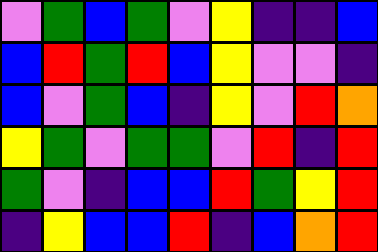[["violet", "green", "blue", "green", "violet", "yellow", "indigo", "indigo", "blue"], ["blue", "red", "green", "red", "blue", "yellow", "violet", "violet", "indigo"], ["blue", "violet", "green", "blue", "indigo", "yellow", "violet", "red", "orange"], ["yellow", "green", "violet", "green", "green", "violet", "red", "indigo", "red"], ["green", "violet", "indigo", "blue", "blue", "red", "green", "yellow", "red"], ["indigo", "yellow", "blue", "blue", "red", "indigo", "blue", "orange", "red"]]